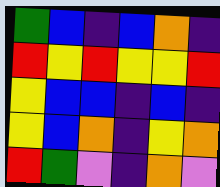[["green", "blue", "indigo", "blue", "orange", "indigo"], ["red", "yellow", "red", "yellow", "yellow", "red"], ["yellow", "blue", "blue", "indigo", "blue", "indigo"], ["yellow", "blue", "orange", "indigo", "yellow", "orange"], ["red", "green", "violet", "indigo", "orange", "violet"]]